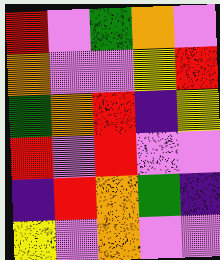[["red", "violet", "green", "orange", "violet"], ["orange", "violet", "violet", "yellow", "red"], ["green", "orange", "red", "indigo", "yellow"], ["red", "violet", "red", "violet", "violet"], ["indigo", "red", "orange", "green", "indigo"], ["yellow", "violet", "orange", "violet", "violet"]]